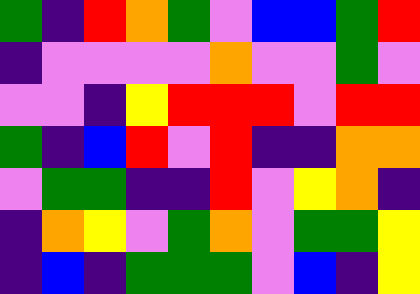[["green", "indigo", "red", "orange", "green", "violet", "blue", "blue", "green", "red"], ["indigo", "violet", "violet", "violet", "violet", "orange", "violet", "violet", "green", "violet"], ["violet", "violet", "indigo", "yellow", "red", "red", "red", "violet", "red", "red"], ["green", "indigo", "blue", "red", "violet", "red", "indigo", "indigo", "orange", "orange"], ["violet", "green", "green", "indigo", "indigo", "red", "violet", "yellow", "orange", "indigo"], ["indigo", "orange", "yellow", "violet", "green", "orange", "violet", "green", "green", "yellow"], ["indigo", "blue", "indigo", "green", "green", "green", "violet", "blue", "indigo", "yellow"]]